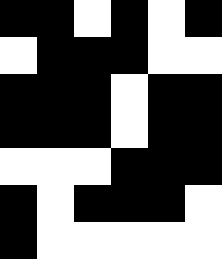[["black", "black", "white", "black", "white", "black"], ["white", "black", "black", "black", "white", "white"], ["black", "black", "black", "white", "black", "black"], ["black", "black", "black", "white", "black", "black"], ["white", "white", "white", "black", "black", "black"], ["black", "white", "black", "black", "black", "white"], ["black", "white", "white", "white", "white", "white"]]